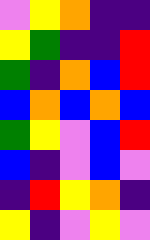[["violet", "yellow", "orange", "indigo", "indigo"], ["yellow", "green", "indigo", "indigo", "red"], ["green", "indigo", "orange", "blue", "red"], ["blue", "orange", "blue", "orange", "blue"], ["green", "yellow", "violet", "blue", "red"], ["blue", "indigo", "violet", "blue", "violet"], ["indigo", "red", "yellow", "orange", "indigo"], ["yellow", "indigo", "violet", "yellow", "violet"]]